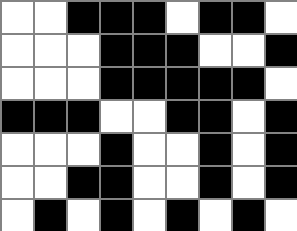[["white", "white", "black", "black", "black", "white", "black", "black", "white"], ["white", "white", "white", "black", "black", "black", "white", "white", "black"], ["white", "white", "white", "black", "black", "black", "black", "black", "white"], ["black", "black", "black", "white", "white", "black", "black", "white", "black"], ["white", "white", "white", "black", "white", "white", "black", "white", "black"], ["white", "white", "black", "black", "white", "white", "black", "white", "black"], ["white", "black", "white", "black", "white", "black", "white", "black", "white"]]